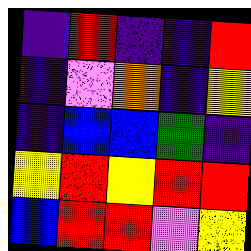[["indigo", "red", "indigo", "indigo", "red"], ["indigo", "violet", "orange", "indigo", "yellow"], ["indigo", "blue", "blue", "green", "indigo"], ["yellow", "red", "yellow", "red", "red"], ["blue", "red", "red", "violet", "yellow"]]